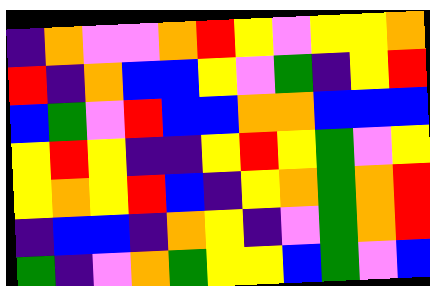[["indigo", "orange", "violet", "violet", "orange", "red", "yellow", "violet", "yellow", "yellow", "orange"], ["red", "indigo", "orange", "blue", "blue", "yellow", "violet", "green", "indigo", "yellow", "red"], ["blue", "green", "violet", "red", "blue", "blue", "orange", "orange", "blue", "blue", "blue"], ["yellow", "red", "yellow", "indigo", "indigo", "yellow", "red", "yellow", "green", "violet", "yellow"], ["yellow", "orange", "yellow", "red", "blue", "indigo", "yellow", "orange", "green", "orange", "red"], ["indigo", "blue", "blue", "indigo", "orange", "yellow", "indigo", "violet", "green", "orange", "red"], ["green", "indigo", "violet", "orange", "green", "yellow", "yellow", "blue", "green", "violet", "blue"]]